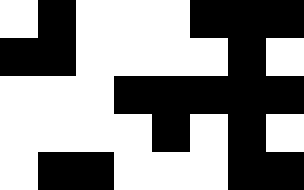[["white", "black", "white", "white", "white", "black", "black", "black"], ["black", "black", "white", "white", "white", "white", "black", "white"], ["white", "white", "white", "black", "black", "black", "black", "black"], ["white", "white", "white", "white", "black", "white", "black", "white"], ["white", "black", "black", "white", "white", "white", "black", "black"]]